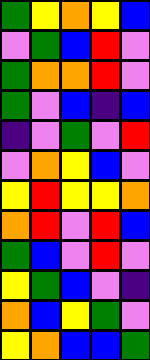[["green", "yellow", "orange", "yellow", "blue"], ["violet", "green", "blue", "red", "violet"], ["green", "orange", "orange", "red", "violet"], ["green", "violet", "blue", "indigo", "blue"], ["indigo", "violet", "green", "violet", "red"], ["violet", "orange", "yellow", "blue", "violet"], ["yellow", "red", "yellow", "yellow", "orange"], ["orange", "red", "violet", "red", "blue"], ["green", "blue", "violet", "red", "violet"], ["yellow", "green", "blue", "violet", "indigo"], ["orange", "blue", "yellow", "green", "violet"], ["yellow", "orange", "blue", "blue", "green"]]